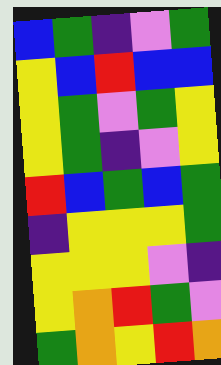[["blue", "green", "indigo", "violet", "green"], ["yellow", "blue", "red", "blue", "blue"], ["yellow", "green", "violet", "green", "yellow"], ["yellow", "green", "indigo", "violet", "yellow"], ["red", "blue", "green", "blue", "green"], ["indigo", "yellow", "yellow", "yellow", "green"], ["yellow", "yellow", "yellow", "violet", "indigo"], ["yellow", "orange", "red", "green", "violet"], ["green", "orange", "yellow", "red", "orange"]]